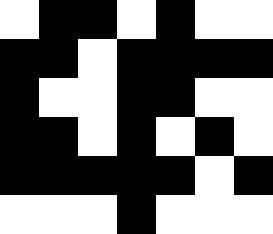[["white", "black", "black", "white", "black", "white", "white"], ["black", "black", "white", "black", "black", "black", "black"], ["black", "white", "white", "black", "black", "white", "white"], ["black", "black", "white", "black", "white", "black", "white"], ["black", "black", "black", "black", "black", "white", "black"], ["white", "white", "white", "black", "white", "white", "white"]]